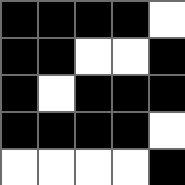[["black", "black", "black", "black", "white"], ["black", "black", "white", "white", "black"], ["black", "white", "black", "black", "black"], ["black", "black", "black", "black", "white"], ["white", "white", "white", "white", "black"]]